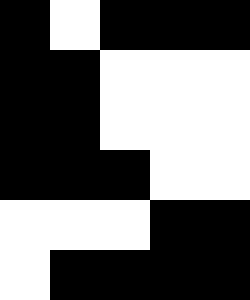[["black", "white", "black", "black", "black"], ["black", "black", "white", "white", "white"], ["black", "black", "white", "white", "white"], ["black", "black", "black", "white", "white"], ["white", "white", "white", "black", "black"], ["white", "black", "black", "black", "black"]]